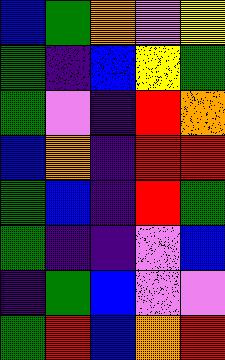[["blue", "green", "orange", "violet", "yellow"], ["green", "indigo", "blue", "yellow", "green"], ["green", "violet", "indigo", "red", "orange"], ["blue", "orange", "indigo", "red", "red"], ["green", "blue", "indigo", "red", "green"], ["green", "indigo", "indigo", "violet", "blue"], ["indigo", "green", "blue", "violet", "violet"], ["green", "red", "blue", "orange", "red"]]